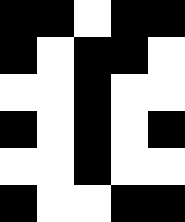[["black", "black", "white", "black", "black"], ["black", "white", "black", "black", "white"], ["white", "white", "black", "white", "white"], ["black", "white", "black", "white", "black"], ["white", "white", "black", "white", "white"], ["black", "white", "white", "black", "black"]]